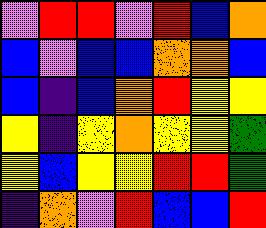[["violet", "red", "red", "violet", "red", "blue", "orange"], ["blue", "violet", "blue", "blue", "orange", "orange", "blue"], ["blue", "indigo", "blue", "orange", "red", "yellow", "yellow"], ["yellow", "indigo", "yellow", "orange", "yellow", "yellow", "green"], ["yellow", "blue", "yellow", "yellow", "red", "red", "green"], ["indigo", "orange", "violet", "red", "blue", "blue", "red"]]